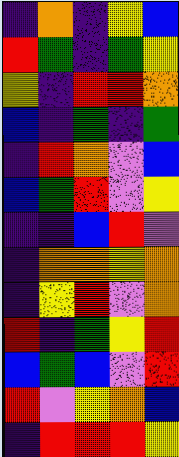[["indigo", "orange", "indigo", "yellow", "blue"], ["red", "green", "indigo", "green", "yellow"], ["yellow", "indigo", "red", "red", "orange"], ["blue", "indigo", "green", "indigo", "green"], ["indigo", "red", "orange", "violet", "blue"], ["blue", "green", "red", "violet", "yellow"], ["indigo", "indigo", "blue", "red", "violet"], ["indigo", "orange", "orange", "yellow", "orange"], ["indigo", "yellow", "red", "violet", "orange"], ["red", "indigo", "green", "yellow", "red"], ["blue", "green", "blue", "violet", "red"], ["red", "violet", "yellow", "orange", "blue"], ["indigo", "red", "red", "red", "yellow"]]